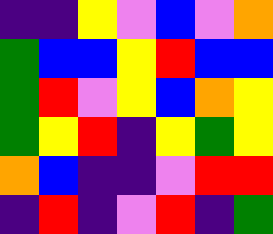[["indigo", "indigo", "yellow", "violet", "blue", "violet", "orange"], ["green", "blue", "blue", "yellow", "red", "blue", "blue"], ["green", "red", "violet", "yellow", "blue", "orange", "yellow"], ["green", "yellow", "red", "indigo", "yellow", "green", "yellow"], ["orange", "blue", "indigo", "indigo", "violet", "red", "red"], ["indigo", "red", "indigo", "violet", "red", "indigo", "green"]]